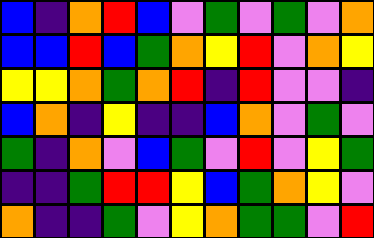[["blue", "indigo", "orange", "red", "blue", "violet", "green", "violet", "green", "violet", "orange"], ["blue", "blue", "red", "blue", "green", "orange", "yellow", "red", "violet", "orange", "yellow"], ["yellow", "yellow", "orange", "green", "orange", "red", "indigo", "red", "violet", "violet", "indigo"], ["blue", "orange", "indigo", "yellow", "indigo", "indigo", "blue", "orange", "violet", "green", "violet"], ["green", "indigo", "orange", "violet", "blue", "green", "violet", "red", "violet", "yellow", "green"], ["indigo", "indigo", "green", "red", "red", "yellow", "blue", "green", "orange", "yellow", "violet"], ["orange", "indigo", "indigo", "green", "violet", "yellow", "orange", "green", "green", "violet", "red"]]